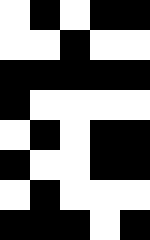[["white", "black", "white", "black", "black"], ["white", "white", "black", "white", "white"], ["black", "black", "black", "black", "black"], ["black", "white", "white", "white", "white"], ["white", "black", "white", "black", "black"], ["black", "white", "white", "black", "black"], ["white", "black", "white", "white", "white"], ["black", "black", "black", "white", "black"]]